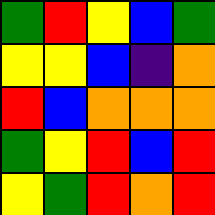[["green", "red", "yellow", "blue", "green"], ["yellow", "yellow", "blue", "indigo", "orange"], ["red", "blue", "orange", "orange", "orange"], ["green", "yellow", "red", "blue", "red"], ["yellow", "green", "red", "orange", "red"]]